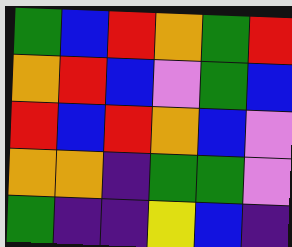[["green", "blue", "red", "orange", "green", "red"], ["orange", "red", "blue", "violet", "green", "blue"], ["red", "blue", "red", "orange", "blue", "violet"], ["orange", "orange", "indigo", "green", "green", "violet"], ["green", "indigo", "indigo", "yellow", "blue", "indigo"]]